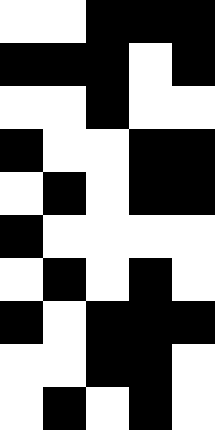[["white", "white", "black", "black", "black"], ["black", "black", "black", "white", "black"], ["white", "white", "black", "white", "white"], ["black", "white", "white", "black", "black"], ["white", "black", "white", "black", "black"], ["black", "white", "white", "white", "white"], ["white", "black", "white", "black", "white"], ["black", "white", "black", "black", "black"], ["white", "white", "black", "black", "white"], ["white", "black", "white", "black", "white"]]